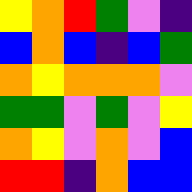[["yellow", "orange", "red", "green", "violet", "indigo"], ["blue", "orange", "blue", "indigo", "blue", "green"], ["orange", "yellow", "orange", "orange", "orange", "violet"], ["green", "green", "violet", "green", "violet", "yellow"], ["orange", "yellow", "violet", "orange", "violet", "blue"], ["red", "red", "indigo", "orange", "blue", "blue"]]